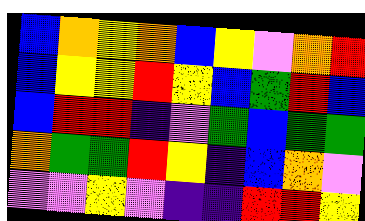[["blue", "orange", "yellow", "orange", "blue", "yellow", "violet", "orange", "red"], ["blue", "yellow", "yellow", "red", "yellow", "blue", "green", "red", "blue"], ["blue", "red", "red", "indigo", "violet", "green", "blue", "green", "green"], ["orange", "green", "green", "red", "yellow", "indigo", "blue", "orange", "violet"], ["violet", "violet", "yellow", "violet", "indigo", "indigo", "red", "red", "yellow"]]